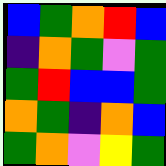[["blue", "green", "orange", "red", "blue"], ["indigo", "orange", "green", "violet", "green"], ["green", "red", "blue", "blue", "green"], ["orange", "green", "indigo", "orange", "blue"], ["green", "orange", "violet", "yellow", "green"]]